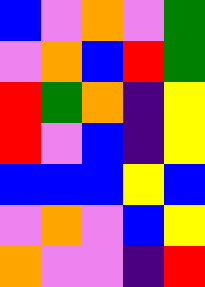[["blue", "violet", "orange", "violet", "green"], ["violet", "orange", "blue", "red", "green"], ["red", "green", "orange", "indigo", "yellow"], ["red", "violet", "blue", "indigo", "yellow"], ["blue", "blue", "blue", "yellow", "blue"], ["violet", "orange", "violet", "blue", "yellow"], ["orange", "violet", "violet", "indigo", "red"]]